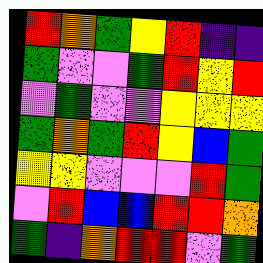[["red", "orange", "green", "yellow", "red", "indigo", "indigo"], ["green", "violet", "violet", "green", "red", "yellow", "red"], ["violet", "green", "violet", "violet", "yellow", "yellow", "yellow"], ["green", "orange", "green", "red", "yellow", "blue", "green"], ["yellow", "yellow", "violet", "violet", "violet", "red", "green"], ["violet", "red", "blue", "blue", "red", "red", "orange"], ["green", "indigo", "orange", "red", "red", "violet", "green"]]